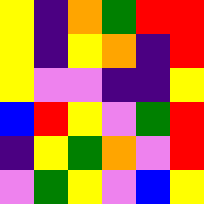[["yellow", "indigo", "orange", "green", "red", "red"], ["yellow", "indigo", "yellow", "orange", "indigo", "red"], ["yellow", "violet", "violet", "indigo", "indigo", "yellow"], ["blue", "red", "yellow", "violet", "green", "red"], ["indigo", "yellow", "green", "orange", "violet", "red"], ["violet", "green", "yellow", "violet", "blue", "yellow"]]